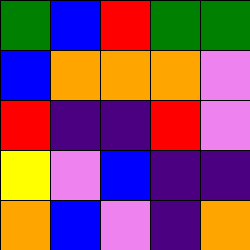[["green", "blue", "red", "green", "green"], ["blue", "orange", "orange", "orange", "violet"], ["red", "indigo", "indigo", "red", "violet"], ["yellow", "violet", "blue", "indigo", "indigo"], ["orange", "blue", "violet", "indigo", "orange"]]